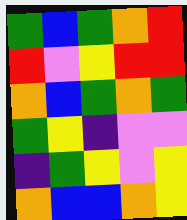[["green", "blue", "green", "orange", "red"], ["red", "violet", "yellow", "red", "red"], ["orange", "blue", "green", "orange", "green"], ["green", "yellow", "indigo", "violet", "violet"], ["indigo", "green", "yellow", "violet", "yellow"], ["orange", "blue", "blue", "orange", "yellow"]]